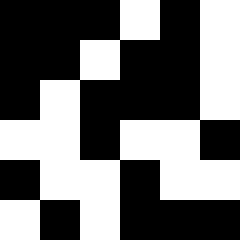[["black", "black", "black", "white", "black", "white"], ["black", "black", "white", "black", "black", "white"], ["black", "white", "black", "black", "black", "white"], ["white", "white", "black", "white", "white", "black"], ["black", "white", "white", "black", "white", "white"], ["white", "black", "white", "black", "black", "black"]]